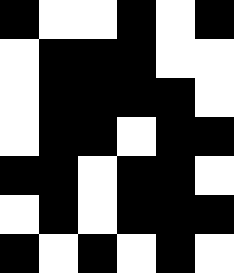[["black", "white", "white", "black", "white", "black"], ["white", "black", "black", "black", "white", "white"], ["white", "black", "black", "black", "black", "white"], ["white", "black", "black", "white", "black", "black"], ["black", "black", "white", "black", "black", "white"], ["white", "black", "white", "black", "black", "black"], ["black", "white", "black", "white", "black", "white"]]